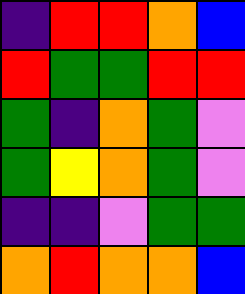[["indigo", "red", "red", "orange", "blue"], ["red", "green", "green", "red", "red"], ["green", "indigo", "orange", "green", "violet"], ["green", "yellow", "orange", "green", "violet"], ["indigo", "indigo", "violet", "green", "green"], ["orange", "red", "orange", "orange", "blue"]]